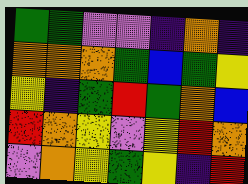[["green", "green", "violet", "violet", "indigo", "orange", "indigo"], ["orange", "orange", "orange", "green", "blue", "green", "yellow"], ["yellow", "indigo", "green", "red", "green", "orange", "blue"], ["red", "orange", "yellow", "violet", "yellow", "red", "orange"], ["violet", "orange", "yellow", "green", "yellow", "indigo", "red"]]